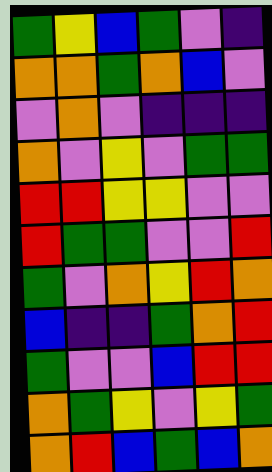[["green", "yellow", "blue", "green", "violet", "indigo"], ["orange", "orange", "green", "orange", "blue", "violet"], ["violet", "orange", "violet", "indigo", "indigo", "indigo"], ["orange", "violet", "yellow", "violet", "green", "green"], ["red", "red", "yellow", "yellow", "violet", "violet"], ["red", "green", "green", "violet", "violet", "red"], ["green", "violet", "orange", "yellow", "red", "orange"], ["blue", "indigo", "indigo", "green", "orange", "red"], ["green", "violet", "violet", "blue", "red", "red"], ["orange", "green", "yellow", "violet", "yellow", "green"], ["orange", "red", "blue", "green", "blue", "orange"]]